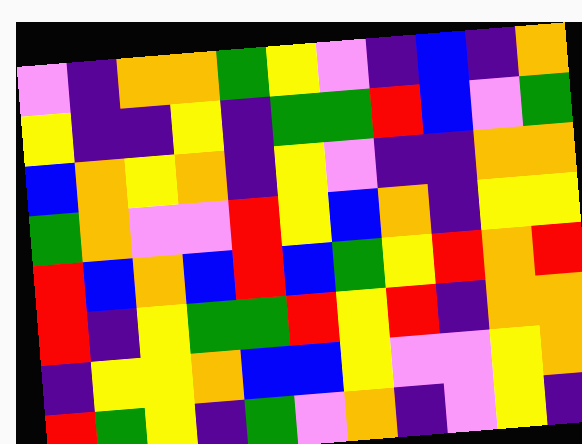[["violet", "indigo", "orange", "orange", "green", "yellow", "violet", "indigo", "blue", "indigo", "orange"], ["yellow", "indigo", "indigo", "yellow", "indigo", "green", "green", "red", "blue", "violet", "green"], ["blue", "orange", "yellow", "orange", "indigo", "yellow", "violet", "indigo", "indigo", "orange", "orange"], ["green", "orange", "violet", "violet", "red", "yellow", "blue", "orange", "indigo", "yellow", "yellow"], ["red", "blue", "orange", "blue", "red", "blue", "green", "yellow", "red", "orange", "red"], ["red", "indigo", "yellow", "green", "green", "red", "yellow", "red", "indigo", "orange", "orange"], ["indigo", "yellow", "yellow", "orange", "blue", "blue", "yellow", "violet", "violet", "yellow", "orange"], ["red", "green", "yellow", "indigo", "green", "violet", "orange", "indigo", "violet", "yellow", "indigo"]]